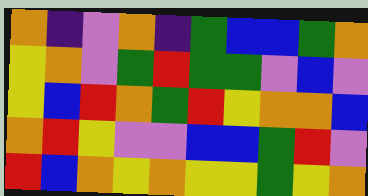[["orange", "indigo", "violet", "orange", "indigo", "green", "blue", "blue", "green", "orange"], ["yellow", "orange", "violet", "green", "red", "green", "green", "violet", "blue", "violet"], ["yellow", "blue", "red", "orange", "green", "red", "yellow", "orange", "orange", "blue"], ["orange", "red", "yellow", "violet", "violet", "blue", "blue", "green", "red", "violet"], ["red", "blue", "orange", "yellow", "orange", "yellow", "yellow", "green", "yellow", "orange"]]